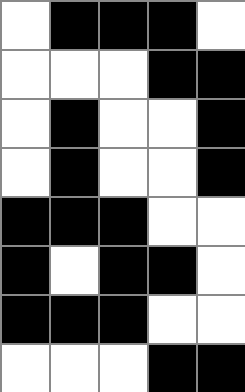[["white", "black", "black", "black", "white"], ["white", "white", "white", "black", "black"], ["white", "black", "white", "white", "black"], ["white", "black", "white", "white", "black"], ["black", "black", "black", "white", "white"], ["black", "white", "black", "black", "white"], ["black", "black", "black", "white", "white"], ["white", "white", "white", "black", "black"]]